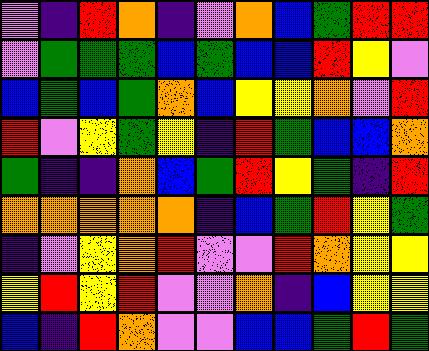[["violet", "indigo", "red", "orange", "indigo", "violet", "orange", "blue", "green", "red", "red"], ["violet", "green", "green", "green", "blue", "green", "blue", "blue", "red", "yellow", "violet"], ["blue", "green", "blue", "green", "orange", "blue", "yellow", "yellow", "orange", "violet", "red"], ["red", "violet", "yellow", "green", "yellow", "indigo", "red", "green", "blue", "blue", "orange"], ["green", "indigo", "indigo", "orange", "blue", "green", "red", "yellow", "green", "indigo", "red"], ["orange", "orange", "orange", "orange", "orange", "indigo", "blue", "green", "red", "yellow", "green"], ["indigo", "violet", "yellow", "orange", "red", "violet", "violet", "red", "orange", "yellow", "yellow"], ["yellow", "red", "yellow", "red", "violet", "violet", "orange", "indigo", "blue", "yellow", "yellow"], ["blue", "indigo", "red", "orange", "violet", "violet", "blue", "blue", "green", "red", "green"]]